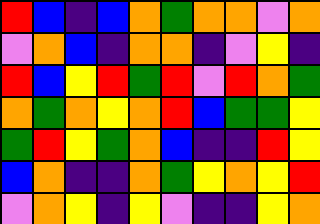[["red", "blue", "indigo", "blue", "orange", "green", "orange", "orange", "violet", "orange"], ["violet", "orange", "blue", "indigo", "orange", "orange", "indigo", "violet", "yellow", "indigo"], ["red", "blue", "yellow", "red", "green", "red", "violet", "red", "orange", "green"], ["orange", "green", "orange", "yellow", "orange", "red", "blue", "green", "green", "yellow"], ["green", "red", "yellow", "green", "orange", "blue", "indigo", "indigo", "red", "yellow"], ["blue", "orange", "indigo", "indigo", "orange", "green", "yellow", "orange", "yellow", "red"], ["violet", "orange", "yellow", "indigo", "yellow", "violet", "indigo", "indigo", "yellow", "orange"]]